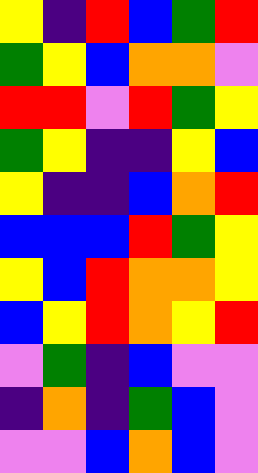[["yellow", "indigo", "red", "blue", "green", "red"], ["green", "yellow", "blue", "orange", "orange", "violet"], ["red", "red", "violet", "red", "green", "yellow"], ["green", "yellow", "indigo", "indigo", "yellow", "blue"], ["yellow", "indigo", "indigo", "blue", "orange", "red"], ["blue", "blue", "blue", "red", "green", "yellow"], ["yellow", "blue", "red", "orange", "orange", "yellow"], ["blue", "yellow", "red", "orange", "yellow", "red"], ["violet", "green", "indigo", "blue", "violet", "violet"], ["indigo", "orange", "indigo", "green", "blue", "violet"], ["violet", "violet", "blue", "orange", "blue", "violet"]]